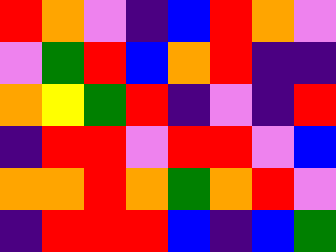[["red", "orange", "violet", "indigo", "blue", "red", "orange", "violet"], ["violet", "green", "red", "blue", "orange", "red", "indigo", "indigo"], ["orange", "yellow", "green", "red", "indigo", "violet", "indigo", "red"], ["indigo", "red", "red", "violet", "red", "red", "violet", "blue"], ["orange", "orange", "red", "orange", "green", "orange", "red", "violet"], ["indigo", "red", "red", "red", "blue", "indigo", "blue", "green"]]